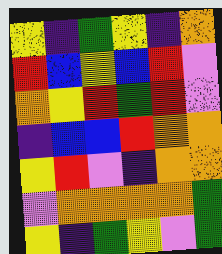[["yellow", "indigo", "green", "yellow", "indigo", "orange"], ["red", "blue", "yellow", "blue", "red", "violet"], ["orange", "yellow", "red", "green", "red", "violet"], ["indigo", "blue", "blue", "red", "orange", "orange"], ["yellow", "red", "violet", "indigo", "orange", "orange"], ["violet", "orange", "orange", "orange", "orange", "green"], ["yellow", "indigo", "green", "yellow", "violet", "green"]]